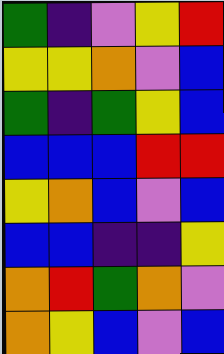[["green", "indigo", "violet", "yellow", "red"], ["yellow", "yellow", "orange", "violet", "blue"], ["green", "indigo", "green", "yellow", "blue"], ["blue", "blue", "blue", "red", "red"], ["yellow", "orange", "blue", "violet", "blue"], ["blue", "blue", "indigo", "indigo", "yellow"], ["orange", "red", "green", "orange", "violet"], ["orange", "yellow", "blue", "violet", "blue"]]